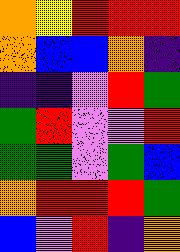[["orange", "yellow", "red", "red", "red"], ["orange", "blue", "blue", "orange", "indigo"], ["indigo", "indigo", "violet", "red", "green"], ["green", "red", "violet", "violet", "red"], ["green", "green", "violet", "green", "blue"], ["orange", "red", "red", "red", "green"], ["blue", "violet", "red", "indigo", "orange"]]